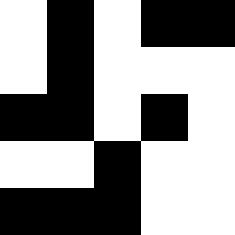[["white", "black", "white", "black", "black"], ["white", "black", "white", "white", "white"], ["black", "black", "white", "black", "white"], ["white", "white", "black", "white", "white"], ["black", "black", "black", "white", "white"]]